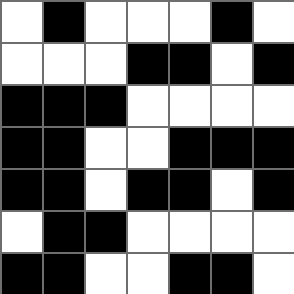[["white", "black", "white", "white", "white", "black", "white"], ["white", "white", "white", "black", "black", "white", "black"], ["black", "black", "black", "white", "white", "white", "white"], ["black", "black", "white", "white", "black", "black", "black"], ["black", "black", "white", "black", "black", "white", "black"], ["white", "black", "black", "white", "white", "white", "white"], ["black", "black", "white", "white", "black", "black", "white"]]